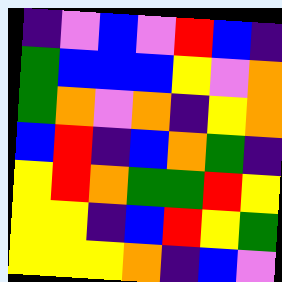[["indigo", "violet", "blue", "violet", "red", "blue", "indigo"], ["green", "blue", "blue", "blue", "yellow", "violet", "orange"], ["green", "orange", "violet", "orange", "indigo", "yellow", "orange"], ["blue", "red", "indigo", "blue", "orange", "green", "indigo"], ["yellow", "red", "orange", "green", "green", "red", "yellow"], ["yellow", "yellow", "indigo", "blue", "red", "yellow", "green"], ["yellow", "yellow", "yellow", "orange", "indigo", "blue", "violet"]]